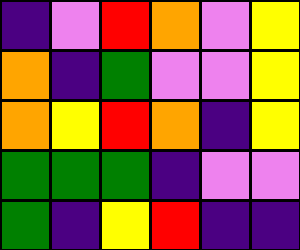[["indigo", "violet", "red", "orange", "violet", "yellow"], ["orange", "indigo", "green", "violet", "violet", "yellow"], ["orange", "yellow", "red", "orange", "indigo", "yellow"], ["green", "green", "green", "indigo", "violet", "violet"], ["green", "indigo", "yellow", "red", "indigo", "indigo"]]